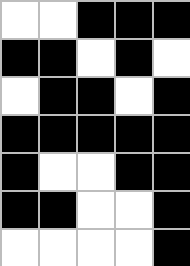[["white", "white", "black", "black", "black"], ["black", "black", "white", "black", "white"], ["white", "black", "black", "white", "black"], ["black", "black", "black", "black", "black"], ["black", "white", "white", "black", "black"], ["black", "black", "white", "white", "black"], ["white", "white", "white", "white", "black"]]